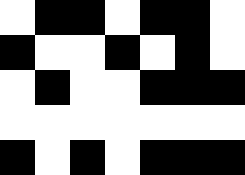[["white", "black", "black", "white", "black", "black", "white"], ["black", "white", "white", "black", "white", "black", "white"], ["white", "black", "white", "white", "black", "black", "black"], ["white", "white", "white", "white", "white", "white", "white"], ["black", "white", "black", "white", "black", "black", "black"]]